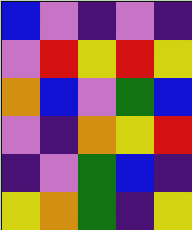[["blue", "violet", "indigo", "violet", "indigo"], ["violet", "red", "yellow", "red", "yellow"], ["orange", "blue", "violet", "green", "blue"], ["violet", "indigo", "orange", "yellow", "red"], ["indigo", "violet", "green", "blue", "indigo"], ["yellow", "orange", "green", "indigo", "yellow"]]